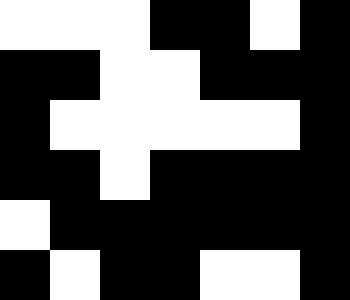[["white", "white", "white", "black", "black", "white", "black"], ["black", "black", "white", "white", "black", "black", "black"], ["black", "white", "white", "white", "white", "white", "black"], ["black", "black", "white", "black", "black", "black", "black"], ["white", "black", "black", "black", "black", "black", "black"], ["black", "white", "black", "black", "white", "white", "black"]]